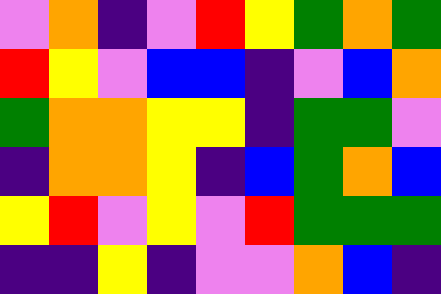[["violet", "orange", "indigo", "violet", "red", "yellow", "green", "orange", "green"], ["red", "yellow", "violet", "blue", "blue", "indigo", "violet", "blue", "orange"], ["green", "orange", "orange", "yellow", "yellow", "indigo", "green", "green", "violet"], ["indigo", "orange", "orange", "yellow", "indigo", "blue", "green", "orange", "blue"], ["yellow", "red", "violet", "yellow", "violet", "red", "green", "green", "green"], ["indigo", "indigo", "yellow", "indigo", "violet", "violet", "orange", "blue", "indigo"]]